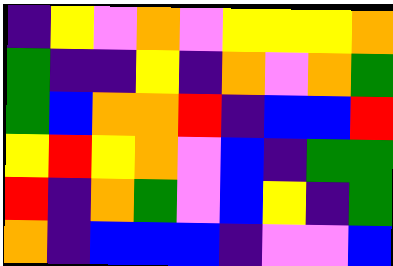[["indigo", "yellow", "violet", "orange", "violet", "yellow", "yellow", "yellow", "orange"], ["green", "indigo", "indigo", "yellow", "indigo", "orange", "violet", "orange", "green"], ["green", "blue", "orange", "orange", "red", "indigo", "blue", "blue", "red"], ["yellow", "red", "yellow", "orange", "violet", "blue", "indigo", "green", "green"], ["red", "indigo", "orange", "green", "violet", "blue", "yellow", "indigo", "green"], ["orange", "indigo", "blue", "blue", "blue", "indigo", "violet", "violet", "blue"]]